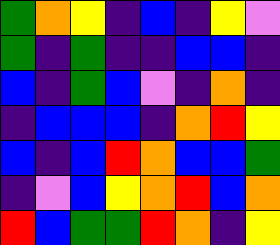[["green", "orange", "yellow", "indigo", "blue", "indigo", "yellow", "violet"], ["green", "indigo", "green", "indigo", "indigo", "blue", "blue", "indigo"], ["blue", "indigo", "green", "blue", "violet", "indigo", "orange", "indigo"], ["indigo", "blue", "blue", "blue", "indigo", "orange", "red", "yellow"], ["blue", "indigo", "blue", "red", "orange", "blue", "blue", "green"], ["indigo", "violet", "blue", "yellow", "orange", "red", "blue", "orange"], ["red", "blue", "green", "green", "red", "orange", "indigo", "yellow"]]